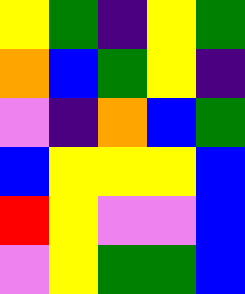[["yellow", "green", "indigo", "yellow", "green"], ["orange", "blue", "green", "yellow", "indigo"], ["violet", "indigo", "orange", "blue", "green"], ["blue", "yellow", "yellow", "yellow", "blue"], ["red", "yellow", "violet", "violet", "blue"], ["violet", "yellow", "green", "green", "blue"]]